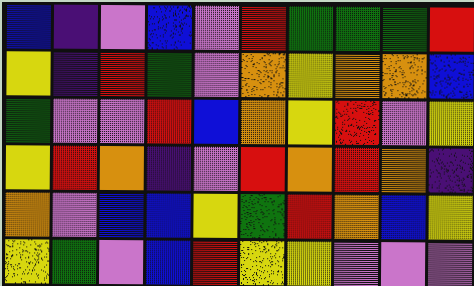[["blue", "indigo", "violet", "blue", "violet", "red", "green", "green", "green", "red"], ["yellow", "indigo", "red", "green", "violet", "orange", "yellow", "orange", "orange", "blue"], ["green", "violet", "violet", "red", "blue", "orange", "yellow", "red", "violet", "yellow"], ["yellow", "red", "orange", "indigo", "violet", "red", "orange", "red", "orange", "indigo"], ["orange", "violet", "blue", "blue", "yellow", "green", "red", "orange", "blue", "yellow"], ["yellow", "green", "violet", "blue", "red", "yellow", "yellow", "violet", "violet", "violet"]]